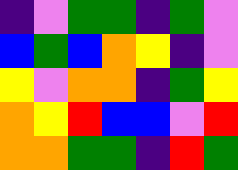[["indigo", "violet", "green", "green", "indigo", "green", "violet"], ["blue", "green", "blue", "orange", "yellow", "indigo", "violet"], ["yellow", "violet", "orange", "orange", "indigo", "green", "yellow"], ["orange", "yellow", "red", "blue", "blue", "violet", "red"], ["orange", "orange", "green", "green", "indigo", "red", "green"]]